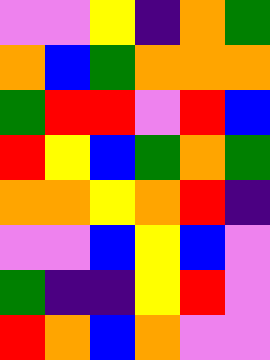[["violet", "violet", "yellow", "indigo", "orange", "green"], ["orange", "blue", "green", "orange", "orange", "orange"], ["green", "red", "red", "violet", "red", "blue"], ["red", "yellow", "blue", "green", "orange", "green"], ["orange", "orange", "yellow", "orange", "red", "indigo"], ["violet", "violet", "blue", "yellow", "blue", "violet"], ["green", "indigo", "indigo", "yellow", "red", "violet"], ["red", "orange", "blue", "orange", "violet", "violet"]]